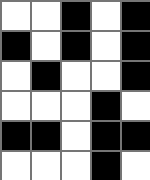[["white", "white", "black", "white", "black"], ["black", "white", "black", "white", "black"], ["white", "black", "white", "white", "black"], ["white", "white", "white", "black", "white"], ["black", "black", "white", "black", "black"], ["white", "white", "white", "black", "white"]]